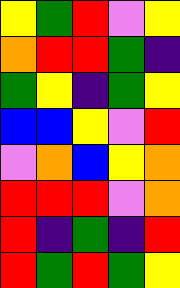[["yellow", "green", "red", "violet", "yellow"], ["orange", "red", "red", "green", "indigo"], ["green", "yellow", "indigo", "green", "yellow"], ["blue", "blue", "yellow", "violet", "red"], ["violet", "orange", "blue", "yellow", "orange"], ["red", "red", "red", "violet", "orange"], ["red", "indigo", "green", "indigo", "red"], ["red", "green", "red", "green", "yellow"]]